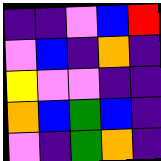[["indigo", "indigo", "violet", "blue", "red"], ["violet", "blue", "indigo", "orange", "indigo"], ["yellow", "violet", "violet", "indigo", "indigo"], ["orange", "blue", "green", "blue", "indigo"], ["violet", "indigo", "green", "orange", "indigo"]]